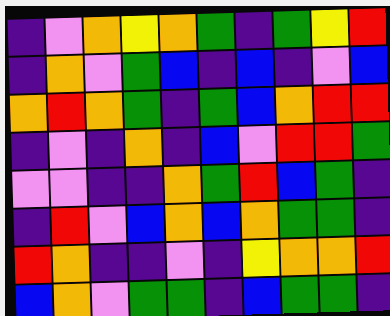[["indigo", "violet", "orange", "yellow", "orange", "green", "indigo", "green", "yellow", "red"], ["indigo", "orange", "violet", "green", "blue", "indigo", "blue", "indigo", "violet", "blue"], ["orange", "red", "orange", "green", "indigo", "green", "blue", "orange", "red", "red"], ["indigo", "violet", "indigo", "orange", "indigo", "blue", "violet", "red", "red", "green"], ["violet", "violet", "indigo", "indigo", "orange", "green", "red", "blue", "green", "indigo"], ["indigo", "red", "violet", "blue", "orange", "blue", "orange", "green", "green", "indigo"], ["red", "orange", "indigo", "indigo", "violet", "indigo", "yellow", "orange", "orange", "red"], ["blue", "orange", "violet", "green", "green", "indigo", "blue", "green", "green", "indigo"]]